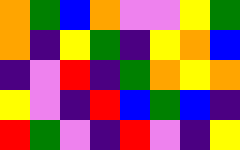[["orange", "green", "blue", "orange", "violet", "violet", "yellow", "green"], ["orange", "indigo", "yellow", "green", "indigo", "yellow", "orange", "blue"], ["indigo", "violet", "red", "indigo", "green", "orange", "yellow", "orange"], ["yellow", "violet", "indigo", "red", "blue", "green", "blue", "indigo"], ["red", "green", "violet", "indigo", "red", "violet", "indigo", "yellow"]]